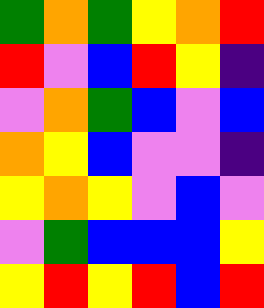[["green", "orange", "green", "yellow", "orange", "red"], ["red", "violet", "blue", "red", "yellow", "indigo"], ["violet", "orange", "green", "blue", "violet", "blue"], ["orange", "yellow", "blue", "violet", "violet", "indigo"], ["yellow", "orange", "yellow", "violet", "blue", "violet"], ["violet", "green", "blue", "blue", "blue", "yellow"], ["yellow", "red", "yellow", "red", "blue", "red"]]